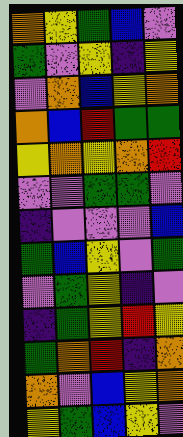[["orange", "yellow", "green", "blue", "violet"], ["green", "violet", "yellow", "indigo", "yellow"], ["violet", "orange", "blue", "yellow", "orange"], ["orange", "blue", "red", "green", "green"], ["yellow", "orange", "yellow", "orange", "red"], ["violet", "violet", "green", "green", "violet"], ["indigo", "violet", "violet", "violet", "blue"], ["green", "blue", "yellow", "violet", "green"], ["violet", "green", "yellow", "indigo", "violet"], ["indigo", "green", "yellow", "red", "yellow"], ["green", "orange", "red", "indigo", "orange"], ["orange", "violet", "blue", "yellow", "orange"], ["yellow", "green", "blue", "yellow", "violet"]]